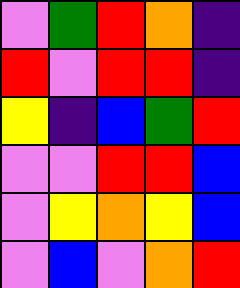[["violet", "green", "red", "orange", "indigo"], ["red", "violet", "red", "red", "indigo"], ["yellow", "indigo", "blue", "green", "red"], ["violet", "violet", "red", "red", "blue"], ["violet", "yellow", "orange", "yellow", "blue"], ["violet", "blue", "violet", "orange", "red"]]